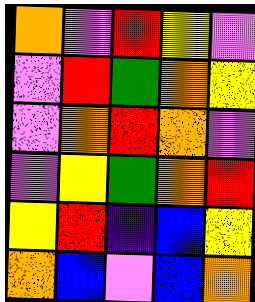[["orange", "violet", "red", "yellow", "violet"], ["violet", "red", "green", "orange", "yellow"], ["violet", "orange", "red", "orange", "violet"], ["violet", "yellow", "green", "orange", "red"], ["yellow", "red", "indigo", "blue", "yellow"], ["orange", "blue", "violet", "blue", "orange"]]